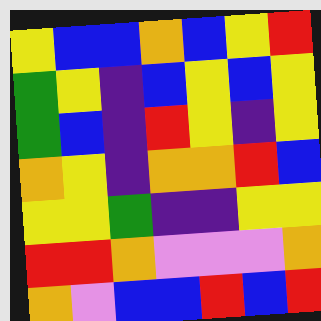[["yellow", "blue", "blue", "orange", "blue", "yellow", "red"], ["green", "yellow", "indigo", "blue", "yellow", "blue", "yellow"], ["green", "blue", "indigo", "red", "yellow", "indigo", "yellow"], ["orange", "yellow", "indigo", "orange", "orange", "red", "blue"], ["yellow", "yellow", "green", "indigo", "indigo", "yellow", "yellow"], ["red", "red", "orange", "violet", "violet", "violet", "orange"], ["orange", "violet", "blue", "blue", "red", "blue", "red"]]